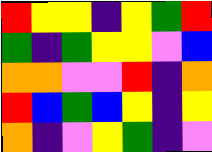[["red", "yellow", "yellow", "indigo", "yellow", "green", "red"], ["green", "indigo", "green", "yellow", "yellow", "violet", "blue"], ["orange", "orange", "violet", "violet", "red", "indigo", "orange"], ["red", "blue", "green", "blue", "yellow", "indigo", "yellow"], ["orange", "indigo", "violet", "yellow", "green", "indigo", "violet"]]